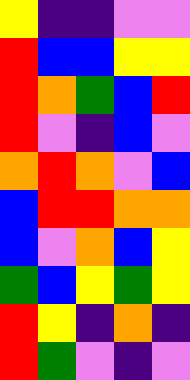[["yellow", "indigo", "indigo", "violet", "violet"], ["red", "blue", "blue", "yellow", "yellow"], ["red", "orange", "green", "blue", "red"], ["red", "violet", "indigo", "blue", "violet"], ["orange", "red", "orange", "violet", "blue"], ["blue", "red", "red", "orange", "orange"], ["blue", "violet", "orange", "blue", "yellow"], ["green", "blue", "yellow", "green", "yellow"], ["red", "yellow", "indigo", "orange", "indigo"], ["red", "green", "violet", "indigo", "violet"]]